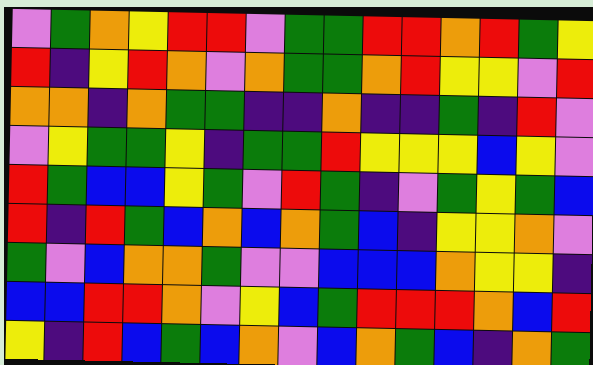[["violet", "green", "orange", "yellow", "red", "red", "violet", "green", "green", "red", "red", "orange", "red", "green", "yellow"], ["red", "indigo", "yellow", "red", "orange", "violet", "orange", "green", "green", "orange", "red", "yellow", "yellow", "violet", "red"], ["orange", "orange", "indigo", "orange", "green", "green", "indigo", "indigo", "orange", "indigo", "indigo", "green", "indigo", "red", "violet"], ["violet", "yellow", "green", "green", "yellow", "indigo", "green", "green", "red", "yellow", "yellow", "yellow", "blue", "yellow", "violet"], ["red", "green", "blue", "blue", "yellow", "green", "violet", "red", "green", "indigo", "violet", "green", "yellow", "green", "blue"], ["red", "indigo", "red", "green", "blue", "orange", "blue", "orange", "green", "blue", "indigo", "yellow", "yellow", "orange", "violet"], ["green", "violet", "blue", "orange", "orange", "green", "violet", "violet", "blue", "blue", "blue", "orange", "yellow", "yellow", "indigo"], ["blue", "blue", "red", "red", "orange", "violet", "yellow", "blue", "green", "red", "red", "red", "orange", "blue", "red"], ["yellow", "indigo", "red", "blue", "green", "blue", "orange", "violet", "blue", "orange", "green", "blue", "indigo", "orange", "green"]]